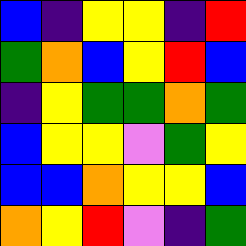[["blue", "indigo", "yellow", "yellow", "indigo", "red"], ["green", "orange", "blue", "yellow", "red", "blue"], ["indigo", "yellow", "green", "green", "orange", "green"], ["blue", "yellow", "yellow", "violet", "green", "yellow"], ["blue", "blue", "orange", "yellow", "yellow", "blue"], ["orange", "yellow", "red", "violet", "indigo", "green"]]